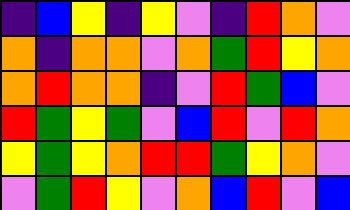[["indigo", "blue", "yellow", "indigo", "yellow", "violet", "indigo", "red", "orange", "violet"], ["orange", "indigo", "orange", "orange", "violet", "orange", "green", "red", "yellow", "orange"], ["orange", "red", "orange", "orange", "indigo", "violet", "red", "green", "blue", "violet"], ["red", "green", "yellow", "green", "violet", "blue", "red", "violet", "red", "orange"], ["yellow", "green", "yellow", "orange", "red", "red", "green", "yellow", "orange", "violet"], ["violet", "green", "red", "yellow", "violet", "orange", "blue", "red", "violet", "blue"]]